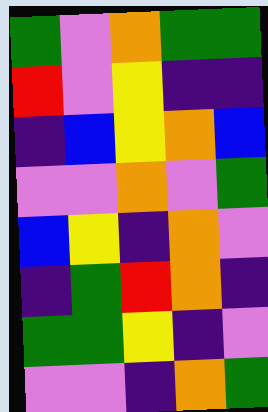[["green", "violet", "orange", "green", "green"], ["red", "violet", "yellow", "indigo", "indigo"], ["indigo", "blue", "yellow", "orange", "blue"], ["violet", "violet", "orange", "violet", "green"], ["blue", "yellow", "indigo", "orange", "violet"], ["indigo", "green", "red", "orange", "indigo"], ["green", "green", "yellow", "indigo", "violet"], ["violet", "violet", "indigo", "orange", "green"]]